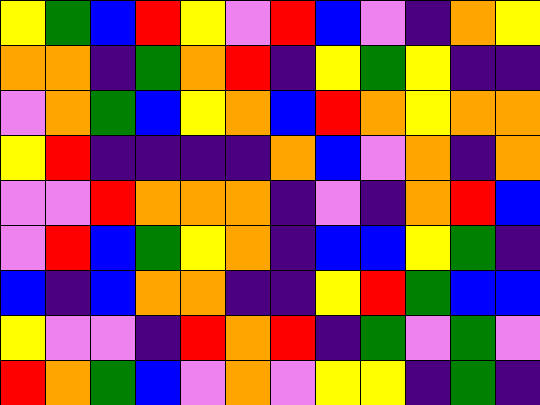[["yellow", "green", "blue", "red", "yellow", "violet", "red", "blue", "violet", "indigo", "orange", "yellow"], ["orange", "orange", "indigo", "green", "orange", "red", "indigo", "yellow", "green", "yellow", "indigo", "indigo"], ["violet", "orange", "green", "blue", "yellow", "orange", "blue", "red", "orange", "yellow", "orange", "orange"], ["yellow", "red", "indigo", "indigo", "indigo", "indigo", "orange", "blue", "violet", "orange", "indigo", "orange"], ["violet", "violet", "red", "orange", "orange", "orange", "indigo", "violet", "indigo", "orange", "red", "blue"], ["violet", "red", "blue", "green", "yellow", "orange", "indigo", "blue", "blue", "yellow", "green", "indigo"], ["blue", "indigo", "blue", "orange", "orange", "indigo", "indigo", "yellow", "red", "green", "blue", "blue"], ["yellow", "violet", "violet", "indigo", "red", "orange", "red", "indigo", "green", "violet", "green", "violet"], ["red", "orange", "green", "blue", "violet", "orange", "violet", "yellow", "yellow", "indigo", "green", "indigo"]]